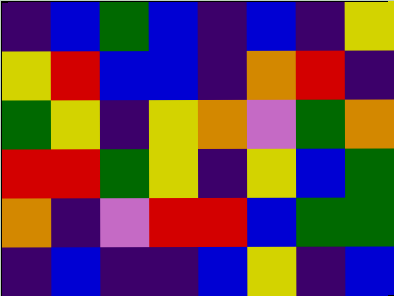[["indigo", "blue", "green", "blue", "indigo", "blue", "indigo", "yellow"], ["yellow", "red", "blue", "blue", "indigo", "orange", "red", "indigo"], ["green", "yellow", "indigo", "yellow", "orange", "violet", "green", "orange"], ["red", "red", "green", "yellow", "indigo", "yellow", "blue", "green"], ["orange", "indigo", "violet", "red", "red", "blue", "green", "green"], ["indigo", "blue", "indigo", "indigo", "blue", "yellow", "indigo", "blue"]]